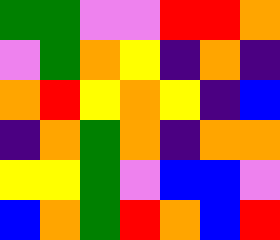[["green", "green", "violet", "violet", "red", "red", "orange"], ["violet", "green", "orange", "yellow", "indigo", "orange", "indigo"], ["orange", "red", "yellow", "orange", "yellow", "indigo", "blue"], ["indigo", "orange", "green", "orange", "indigo", "orange", "orange"], ["yellow", "yellow", "green", "violet", "blue", "blue", "violet"], ["blue", "orange", "green", "red", "orange", "blue", "red"]]